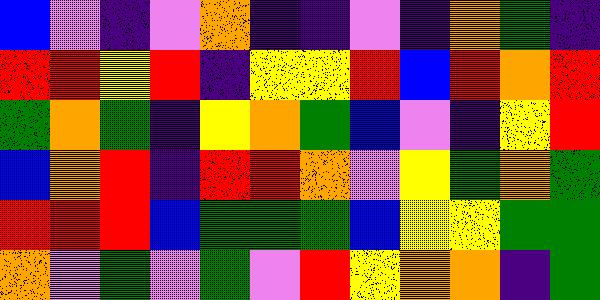[["blue", "violet", "indigo", "violet", "orange", "indigo", "indigo", "violet", "indigo", "orange", "green", "indigo"], ["red", "red", "yellow", "red", "indigo", "yellow", "yellow", "red", "blue", "red", "orange", "red"], ["green", "orange", "green", "indigo", "yellow", "orange", "green", "blue", "violet", "indigo", "yellow", "red"], ["blue", "orange", "red", "indigo", "red", "red", "orange", "violet", "yellow", "green", "orange", "green"], ["red", "red", "red", "blue", "green", "green", "green", "blue", "yellow", "yellow", "green", "green"], ["orange", "violet", "green", "violet", "green", "violet", "red", "yellow", "orange", "orange", "indigo", "green"]]